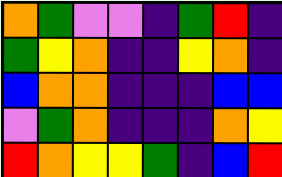[["orange", "green", "violet", "violet", "indigo", "green", "red", "indigo"], ["green", "yellow", "orange", "indigo", "indigo", "yellow", "orange", "indigo"], ["blue", "orange", "orange", "indigo", "indigo", "indigo", "blue", "blue"], ["violet", "green", "orange", "indigo", "indigo", "indigo", "orange", "yellow"], ["red", "orange", "yellow", "yellow", "green", "indigo", "blue", "red"]]